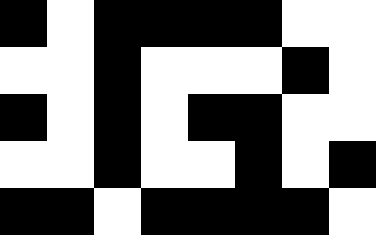[["black", "white", "black", "black", "black", "black", "white", "white"], ["white", "white", "black", "white", "white", "white", "black", "white"], ["black", "white", "black", "white", "black", "black", "white", "white"], ["white", "white", "black", "white", "white", "black", "white", "black"], ["black", "black", "white", "black", "black", "black", "black", "white"]]